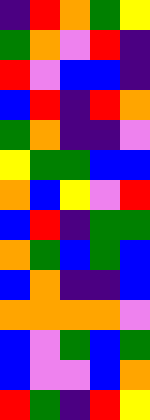[["indigo", "red", "orange", "green", "yellow"], ["green", "orange", "violet", "red", "indigo"], ["red", "violet", "blue", "blue", "indigo"], ["blue", "red", "indigo", "red", "orange"], ["green", "orange", "indigo", "indigo", "violet"], ["yellow", "green", "green", "blue", "blue"], ["orange", "blue", "yellow", "violet", "red"], ["blue", "red", "indigo", "green", "green"], ["orange", "green", "blue", "green", "blue"], ["blue", "orange", "indigo", "indigo", "blue"], ["orange", "orange", "orange", "orange", "violet"], ["blue", "violet", "green", "blue", "green"], ["blue", "violet", "violet", "blue", "orange"], ["red", "green", "indigo", "red", "yellow"]]